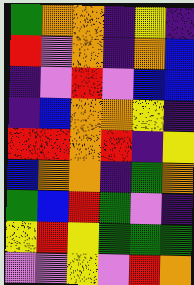[["green", "orange", "orange", "indigo", "yellow", "indigo"], ["red", "violet", "orange", "indigo", "orange", "blue"], ["indigo", "violet", "red", "violet", "blue", "blue"], ["indigo", "blue", "orange", "orange", "yellow", "indigo"], ["red", "red", "orange", "red", "indigo", "yellow"], ["blue", "orange", "orange", "indigo", "green", "orange"], ["green", "blue", "red", "green", "violet", "indigo"], ["yellow", "red", "yellow", "green", "green", "green"], ["violet", "violet", "yellow", "violet", "red", "orange"]]